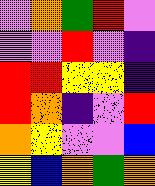[["violet", "orange", "green", "red", "violet"], ["violet", "violet", "red", "violet", "indigo"], ["red", "red", "yellow", "yellow", "indigo"], ["red", "orange", "indigo", "violet", "red"], ["orange", "yellow", "violet", "violet", "blue"], ["yellow", "blue", "orange", "green", "orange"]]